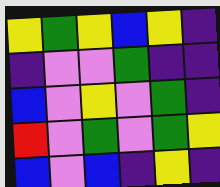[["yellow", "green", "yellow", "blue", "yellow", "indigo"], ["indigo", "violet", "violet", "green", "indigo", "indigo"], ["blue", "violet", "yellow", "violet", "green", "indigo"], ["red", "violet", "green", "violet", "green", "yellow"], ["blue", "violet", "blue", "indigo", "yellow", "indigo"]]